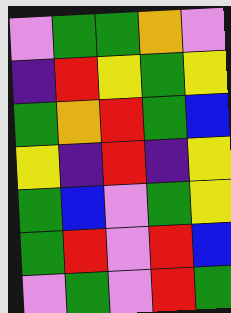[["violet", "green", "green", "orange", "violet"], ["indigo", "red", "yellow", "green", "yellow"], ["green", "orange", "red", "green", "blue"], ["yellow", "indigo", "red", "indigo", "yellow"], ["green", "blue", "violet", "green", "yellow"], ["green", "red", "violet", "red", "blue"], ["violet", "green", "violet", "red", "green"]]